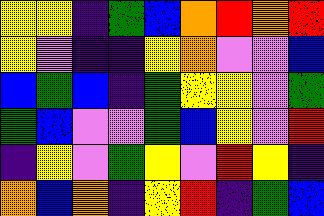[["yellow", "yellow", "indigo", "green", "blue", "orange", "red", "orange", "red"], ["yellow", "violet", "indigo", "indigo", "yellow", "orange", "violet", "violet", "blue"], ["blue", "green", "blue", "indigo", "green", "yellow", "yellow", "violet", "green"], ["green", "blue", "violet", "violet", "green", "blue", "yellow", "violet", "red"], ["indigo", "yellow", "violet", "green", "yellow", "violet", "red", "yellow", "indigo"], ["orange", "blue", "orange", "indigo", "yellow", "red", "indigo", "green", "blue"]]